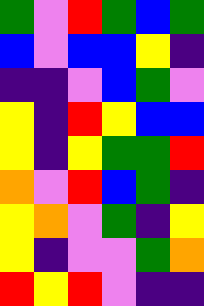[["green", "violet", "red", "green", "blue", "green"], ["blue", "violet", "blue", "blue", "yellow", "indigo"], ["indigo", "indigo", "violet", "blue", "green", "violet"], ["yellow", "indigo", "red", "yellow", "blue", "blue"], ["yellow", "indigo", "yellow", "green", "green", "red"], ["orange", "violet", "red", "blue", "green", "indigo"], ["yellow", "orange", "violet", "green", "indigo", "yellow"], ["yellow", "indigo", "violet", "violet", "green", "orange"], ["red", "yellow", "red", "violet", "indigo", "indigo"]]